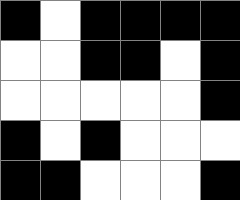[["black", "white", "black", "black", "black", "black"], ["white", "white", "black", "black", "white", "black"], ["white", "white", "white", "white", "white", "black"], ["black", "white", "black", "white", "white", "white"], ["black", "black", "white", "white", "white", "black"]]